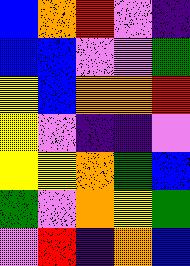[["blue", "orange", "red", "violet", "indigo"], ["blue", "blue", "violet", "violet", "green"], ["yellow", "blue", "orange", "orange", "red"], ["yellow", "violet", "indigo", "indigo", "violet"], ["yellow", "yellow", "orange", "green", "blue"], ["green", "violet", "orange", "yellow", "green"], ["violet", "red", "indigo", "orange", "blue"]]